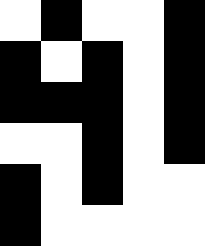[["white", "black", "white", "white", "black"], ["black", "white", "black", "white", "black"], ["black", "black", "black", "white", "black"], ["white", "white", "black", "white", "black"], ["black", "white", "black", "white", "white"], ["black", "white", "white", "white", "white"]]